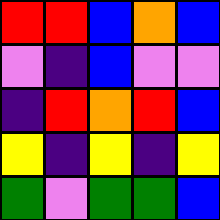[["red", "red", "blue", "orange", "blue"], ["violet", "indigo", "blue", "violet", "violet"], ["indigo", "red", "orange", "red", "blue"], ["yellow", "indigo", "yellow", "indigo", "yellow"], ["green", "violet", "green", "green", "blue"]]